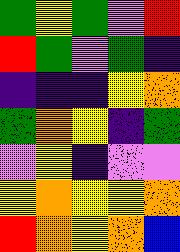[["green", "yellow", "green", "violet", "red"], ["red", "green", "violet", "green", "indigo"], ["indigo", "indigo", "indigo", "yellow", "orange"], ["green", "orange", "yellow", "indigo", "green"], ["violet", "yellow", "indigo", "violet", "violet"], ["yellow", "orange", "yellow", "yellow", "orange"], ["red", "orange", "yellow", "orange", "blue"]]